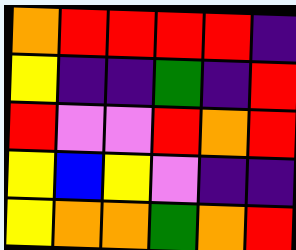[["orange", "red", "red", "red", "red", "indigo"], ["yellow", "indigo", "indigo", "green", "indigo", "red"], ["red", "violet", "violet", "red", "orange", "red"], ["yellow", "blue", "yellow", "violet", "indigo", "indigo"], ["yellow", "orange", "orange", "green", "orange", "red"]]